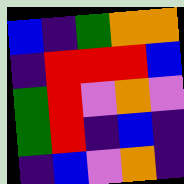[["blue", "indigo", "green", "orange", "orange"], ["indigo", "red", "red", "red", "blue"], ["green", "red", "violet", "orange", "violet"], ["green", "red", "indigo", "blue", "indigo"], ["indigo", "blue", "violet", "orange", "indigo"]]